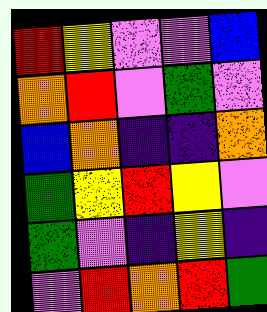[["red", "yellow", "violet", "violet", "blue"], ["orange", "red", "violet", "green", "violet"], ["blue", "orange", "indigo", "indigo", "orange"], ["green", "yellow", "red", "yellow", "violet"], ["green", "violet", "indigo", "yellow", "indigo"], ["violet", "red", "orange", "red", "green"]]